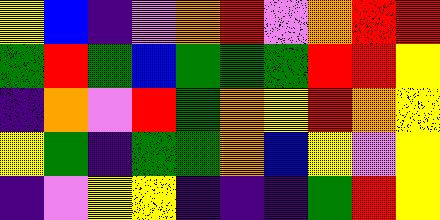[["yellow", "blue", "indigo", "violet", "orange", "red", "violet", "orange", "red", "red"], ["green", "red", "green", "blue", "green", "green", "green", "red", "red", "yellow"], ["indigo", "orange", "violet", "red", "green", "orange", "yellow", "red", "orange", "yellow"], ["yellow", "green", "indigo", "green", "green", "orange", "blue", "yellow", "violet", "yellow"], ["indigo", "violet", "yellow", "yellow", "indigo", "indigo", "indigo", "green", "red", "yellow"]]